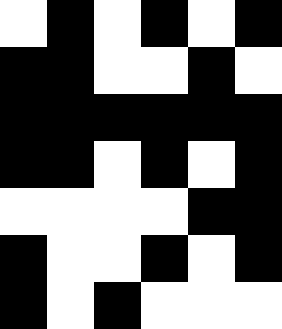[["white", "black", "white", "black", "white", "black"], ["black", "black", "white", "white", "black", "white"], ["black", "black", "black", "black", "black", "black"], ["black", "black", "white", "black", "white", "black"], ["white", "white", "white", "white", "black", "black"], ["black", "white", "white", "black", "white", "black"], ["black", "white", "black", "white", "white", "white"]]